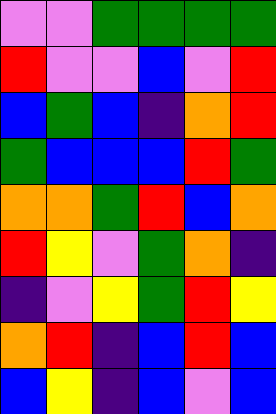[["violet", "violet", "green", "green", "green", "green"], ["red", "violet", "violet", "blue", "violet", "red"], ["blue", "green", "blue", "indigo", "orange", "red"], ["green", "blue", "blue", "blue", "red", "green"], ["orange", "orange", "green", "red", "blue", "orange"], ["red", "yellow", "violet", "green", "orange", "indigo"], ["indigo", "violet", "yellow", "green", "red", "yellow"], ["orange", "red", "indigo", "blue", "red", "blue"], ["blue", "yellow", "indigo", "blue", "violet", "blue"]]